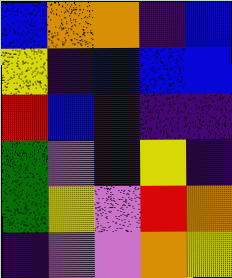[["blue", "orange", "orange", "indigo", "blue"], ["yellow", "indigo", "blue", "blue", "blue"], ["red", "blue", "indigo", "indigo", "indigo"], ["green", "violet", "indigo", "yellow", "indigo"], ["green", "yellow", "violet", "red", "orange"], ["indigo", "violet", "violet", "orange", "yellow"]]